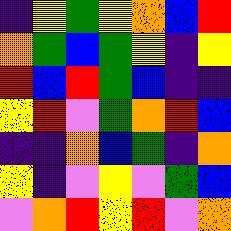[["indigo", "yellow", "green", "yellow", "orange", "blue", "red"], ["orange", "green", "blue", "green", "yellow", "indigo", "yellow"], ["red", "blue", "red", "green", "blue", "indigo", "indigo"], ["yellow", "red", "violet", "green", "orange", "red", "blue"], ["indigo", "indigo", "orange", "blue", "green", "indigo", "orange"], ["yellow", "indigo", "violet", "yellow", "violet", "green", "blue"], ["violet", "orange", "red", "yellow", "red", "violet", "orange"]]